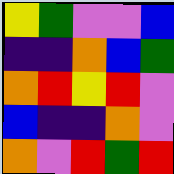[["yellow", "green", "violet", "violet", "blue"], ["indigo", "indigo", "orange", "blue", "green"], ["orange", "red", "yellow", "red", "violet"], ["blue", "indigo", "indigo", "orange", "violet"], ["orange", "violet", "red", "green", "red"]]